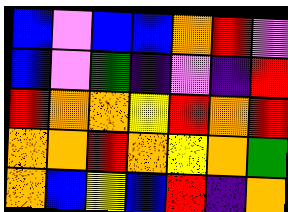[["blue", "violet", "blue", "blue", "orange", "red", "violet"], ["blue", "violet", "green", "indigo", "violet", "indigo", "red"], ["red", "orange", "orange", "yellow", "red", "orange", "red"], ["orange", "orange", "red", "orange", "yellow", "orange", "green"], ["orange", "blue", "yellow", "blue", "red", "indigo", "orange"]]